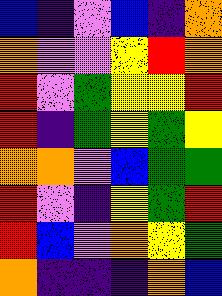[["blue", "indigo", "violet", "blue", "indigo", "orange"], ["orange", "violet", "violet", "yellow", "red", "orange"], ["red", "violet", "green", "yellow", "yellow", "red"], ["red", "indigo", "green", "yellow", "green", "yellow"], ["orange", "orange", "violet", "blue", "green", "green"], ["red", "violet", "indigo", "yellow", "green", "red"], ["red", "blue", "violet", "orange", "yellow", "green"], ["orange", "indigo", "indigo", "indigo", "orange", "blue"]]